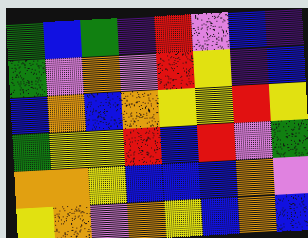[["green", "blue", "green", "indigo", "red", "violet", "blue", "indigo"], ["green", "violet", "orange", "violet", "red", "yellow", "indigo", "blue"], ["blue", "orange", "blue", "orange", "yellow", "yellow", "red", "yellow"], ["green", "yellow", "yellow", "red", "blue", "red", "violet", "green"], ["orange", "orange", "yellow", "blue", "blue", "blue", "orange", "violet"], ["yellow", "orange", "violet", "orange", "yellow", "blue", "orange", "blue"]]